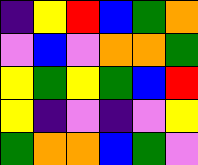[["indigo", "yellow", "red", "blue", "green", "orange"], ["violet", "blue", "violet", "orange", "orange", "green"], ["yellow", "green", "yellow", "green", "blue", "red"], ["yellow", "indigo", "violet", "indigo", "violet", "yellow"], ["green", "orange", "orange", "blue", "green", "violet"]]